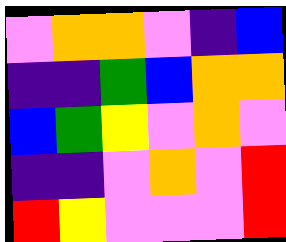[["violet", "orange", "orange", "violet", "indigo", "blue"], ["indigo", "indigo", "green", "blue", "orange", "orange"], ["blue", "green", "yellow", "violet", "orange", "violet"], ["indigo", "indigo", "violet", "orange", "violet", "red"], ["red", "yellow", "violet", "violet", "violet", "red"]]